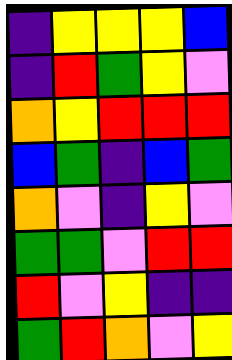[["indigo", "yellow", "yellow", "yellow", "blue"], ["indigo", "red", "green", "yellow", "violet"], ["orange", "yellow", "red", "red", "red"], ["blue", "green", "indigo", "blue", "green"], ["orange", "violet", "indigo", "yellow", "violet"], ["green", "green", "violet", "red", "red"], ["red", "violet", "yellow", "indigo", "indigo"], ["green", "red", "orange", "violet", "yellow"]]